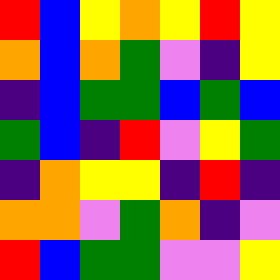[["red", "blue", "yellow", "orange", "yellow", "red", "yellow"], ["orange", "blue", "orange", "green", "violet", "indigo", "yellow"], ["indigo", "blue", "green", "green", "blue", "green", "blue"], ["green", "blue", "indigo", "red", "violet", "yellow", "green"], ["indigo", "orange", "yellow", "yellow", "indigo", "red", "indigo"], ["orange", "orange", "violet", "green", "orange", "indigo", "violet"], ["red", "blue", "green", "green", "violet", "violet", "yellow"]]